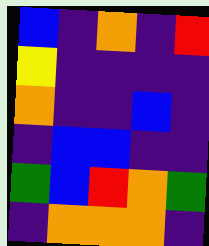[["blue", "indigo", "orange", "indigo", "red"], ["yellow", "indigo", "indigo", "indigo", "indigo"], ["orange", "indigo", "indigo", "blue", "indigo"], ["indigo", "blue", "blue", "indigo", "indigo"], ["green", "blue", "red", "orange", "green"], ["indigo", "orange", "orange", "orange", "indigo"]]